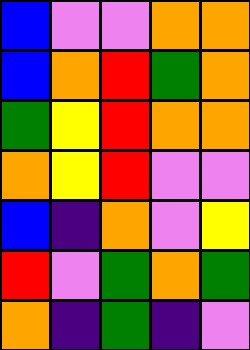[["blue", "violet", "violet", "orange", "orange"], ["blue", "orange", "red", "green", "orange"], ["green", "yellow", "red", "orange", "orange"], ["orange", "yellow", "red", "violet", "violet"], ["blue", "indigo", "orange", "violet", "yellow"], ["red", "violet", "green", "orange", "green"], ["orange", "indigo", "green", "indigo", "violet"]]